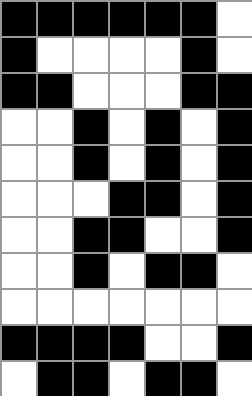[["black", "black", "black", "black", "black", "black", "white"], ["black", "white", "white", "white", "white", "black", "white"], ["black", "black", "white", "white", "white", "black", "black"], ["white", "white", "black", "white", "black", "white", "black"], ["white", "white", "black", "white", "black", "white", "black"], ["white", "white", "white", "black", "black", "white", "black"], ["white", "white", "black", "black", "white", "white", "black"], ["white", "white", "black", "white", "black", "black", "white"], ["white", "white", "white", "white", "white", "white", "white"], ["black", "black", "black", "black", "white", "white", "black"], ["white", "black", "black", "white", "black", "black", "white"]]